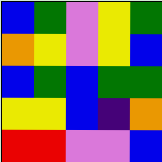[["blue", "green", "violet", "yellow", "green"], ["orange", "yellow", "violet", "yellow", "blue"], ["blue", "green", "blue", "green", "green"], ["yellow", "yellow", "blue", "indigo", "orange"], ["red", "red", "violet", "violet", "blue"]]